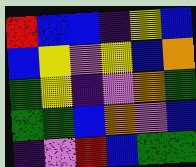[["red", "blue", "blue", "indigo", "yellow", "blue"], ["blue", "yellow", "violet", "yellow", "blue", "orange"], ["green", "yellow", "indigo", "violet", "orange", "green"], ["green", "green", "blue", "orange", "violet", "blue"], ["indigo", "violet", "red", "blue", "green", "green"]]